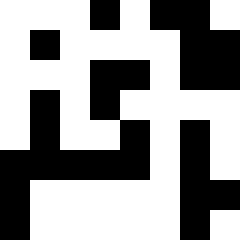[["white", "white", "white", "black", "white", "black", "black", "white"], ["white", "black", "white", "white", "white", "white", "black", "black"], ["white", "white", "white", "black", "black", "white", "black", "black"], ["white", "black", "white", "black", "white", "white", "white", "white"], ["white", "black", "white", "white", "black", "white", "black", "white"], ["black", "black", "black", "black", "black", "white", "black", "white"], ["black", "white", "white", "white", "white", "white", "black", "black"], ["black", "white", "white", "white", "white", "white", "black", "white"]]